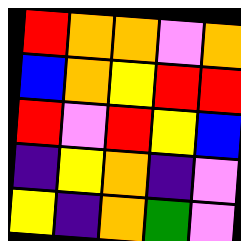[["red", "orange", "orange", "violet", "orange"], ["blue", "orange", "yellow", "red", "red"], ["red", "violet", "red", "yellow", "blue"], ["indigo", "yellow", "orange", "indigo", "violet"], ["yellow", "indigo", "orange", "green", "violet"]]